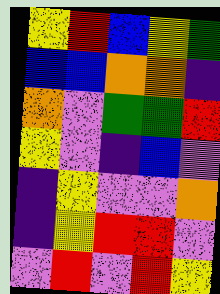[["yellow", "red", "blue", "yellow", "green"], ["blue", "blue", "orange", "orange", "indigo"], ["orange", "violet", "green", "green", "red"], ["yellow", "violet", "indigo", "blue", "violet"], ["indigo", "yellow", "violet", "violet", "orange"], ["indigo", "yellow", "red", "red", "violet"], ["violet", "red", "violet", "red", "yellow"]]